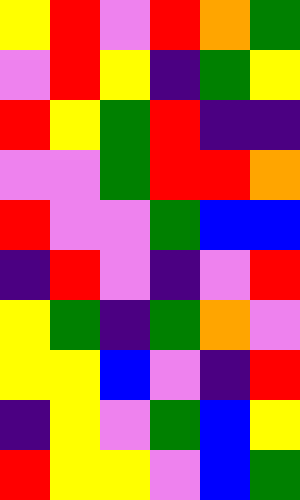[["yellow", "red", "violet", "red", "orange", "green"], ["violet", "red", "yellow", "indigo", "green", "yellow"], ["red", "yellow", "green", "red", "indigo", "indigo"], ["violet", "violet", "green", "red", "red", "orange"], ["red", "violet", "violet", "green", "blue", "blue"], ["indigo", "red", "violet", "indigo", "violet", "red"], ["yellow", "green", "indigo", "green", "orange", "violet"], ["yellow", "yellow", "blue", "violet", "indigo", "red"], ["indigo", "yellow", "violet", "green", "blue", "yellow"], ["red", "yellow", "yellow", "violet", "blue", "green"]]